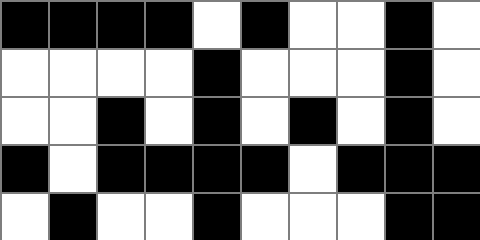[["black", "black", "black", "black", "white", "black", "white", "white", "black", "white"], ["white", "white", "white", "white", "black", "white", "white", "white", "black", "white"], ["white", "white", "black", "white", "black", "white", "black", "white", "black", "white"], ["black", "white", "black", "black", "black", "black", "white", "black", "black", "black"], ["white", "black", "white", "white", "black", "white", "white", "white", "black", "black"]]